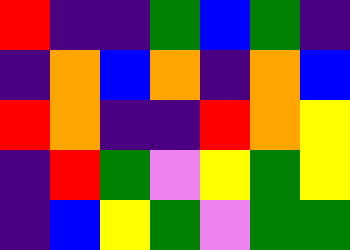[["red", "indigo", "indigo", "green", "blue", "green", "indigo"], ["indigo", "orange", "blue", "orange", "indigo", "orange", "blue"], ["red", "orange", "indigo", "indigo", "red", "orange", "yellow"], ["indigo", "red", "green", "violet", "yellow", "green", "yellow"], ["indigo", "blue", "yellow", "green", "violet", "green", "green"]]